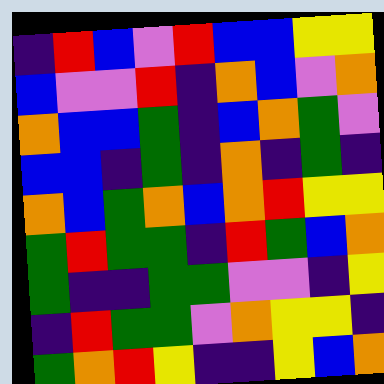[["indigo", "red", "blue", "violet", "red", "blue", "blue", "yellow", "yellow"], ["blue", "violet", "violet", "red", "indigo", "orange", "blue", "violet", "orange"], ["orange", "blue", "blue", "green", "indigo", "blue", "orange", "green", "violet"], ["blue", "blue", "indigo", "green", "indigo", "orange", "indigo", "green", "indigo"], ["orange", "blue", "green", "orange", "blue", "orange", "red", "yellow", "yellow"], ["green", "red", "green", "green", "indigo", "red", "green", "blue", "orange"], ["green", "indigo", "indigo", "green", "green", "violet", "violet", "indigo", "yellow"], ["indigo", "red", "green", "green", "violet", "orange", "yellow", "yellow", "indigo"], ["green", "orange", "red", "yellow", "indigo", "indigo", "yellow", "blue", "orange"]]